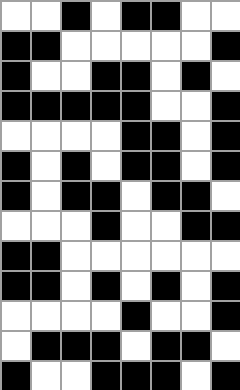[["white", "white", "black", "white", "black", "black", "white", "white"], ["black", "black", "white", "white", "white", "white", "white", "black"], ["black", "white", "white", "black", "black", "white", "black", "white"], ["black", "black", "black", "black", "black", "white", "white", "black"], ["white", "white", "white", "white", "black", "black", "white", "black"], ["black", "white", "black", "white", "black", "black", "white", "black"], ["black", "white", "black", "black", "white", "black", "black", "white"], ["white", "white", "white", "black", "white", "white", "black", "black"], ["black", "black", "white", "white", "white", "white", "white", "white"], ["black", "black", "white", "black", "white", "black", "white", "black"], ["white", "white", "white", "white", "black", "white", "white", "black"], ["white", "black", "black", "black", "white", "black", "black", "white"], ["black", "white", "white", "black", "black", "black", "white", "black"]]